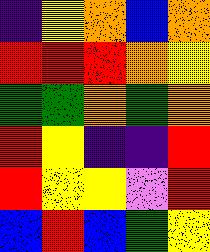[["indigo", "yellow", "orange", "blue", "orange"], ["red", "red", "red", "orange", "yellow"], ["green", "green", "orange", "green", "orange"], ["red", "yellow", "indigo", "indigo", "red"], ["red", "yellow", "yellow", "violet", "red"], ["blue", "red", "blue", "green", "yellow"]]